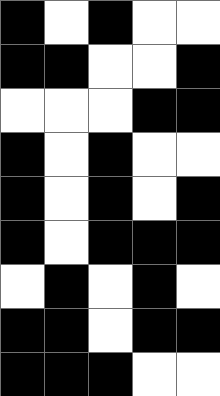[["black", "white", "black", "white", "white"], ["black", "black", "white", "white", "black"], ["white", "white", "white", "black", "black"], ["black", "white", "black", "white", "white"], ["black", "white", "black", "white", "black"], ["black", "white", "black", "black", "black"], ["white", "black", "white", "black", "white"], ["black", "black", "white", "black", "black"], ["black", "black", "black", "white", "white"]]